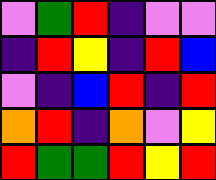[["violet", "green", "red", "indigo", "violet", "violet"], ["indigo", "red", "yellow", "indigo", "red", "blue"], ["violet", "indigo", "blue", "red", "indigo", "red"], ["orange", "red", "indigo", "orange", "violet", "yellow"], ["red", "green", "green", "red", "yellow", "red"]]